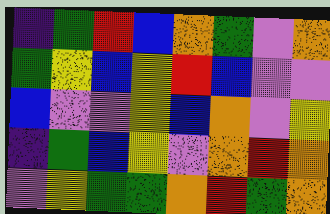[["indigo", "green", "red", "blue", "orange", "green", "violet", "orange"], ["green", "yellow", "blue", "yellow", "red", "blue", "violet", "violet"], ["blue", "violet", "violet", "yellow", "blue", "orange", "violet", "yellow"], ["indigo", "green", "blue", "yellow", "violet", "orange", "red", "orange"], ["violet", "yellow", "green", "green", "orange", "red", "green", "orange"]]